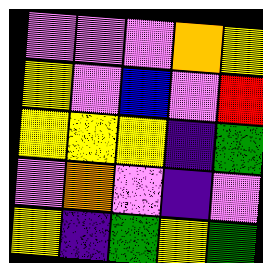[["violet", "violet", "violet", "orange", "yellow"], ["yellow", "violet", "blue", "violet", "red"], ["yellow", "yellow", "yellow", "indigo", "green"], ["violet", "orange", "violet", "indigo", "violet"], ["yellow", "indigo", "green", "yellow", "green"]]